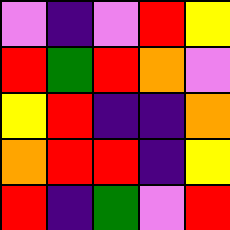[["violet", "indigo", "violet", "red", "yellow"], ["red", "green", "red", "orange", "violet"], ["yellow", "red", "indigo", "indigo", "orange"], ["orange", "red", "red", "indigo", "yellow"], ["red", "indigo", "green", "violet", "red"]]